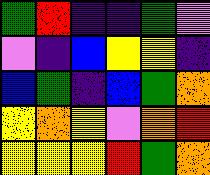[["green", "red", "indigo", "indigo", "green", "violet"], ["violet", "indigo", "blue", "yellow", "yellow", "indigo"], ["blue", "green", "indigo", "blue", "green", "orange"], ["yellow", "orange", "yellow", "violet", "orange", "red"], ["yellow", "yellow", "yellow", "red", "green", "orange"]]